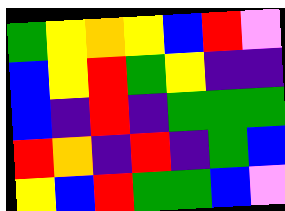[["green", "yellow", "orange", "yellow", "blue", "red", "violet"], ["blue", "yellow", "red", "green", "yellow", "indigo", "indigo"], ["blue", "indigo", "red", "indigo", "green", "green", "green"], ["red", "orange", "indigo", "red", "indigo", "green", "blue"], ["yellow", "blue", "red", "green", "green", "blue", "violet"]]